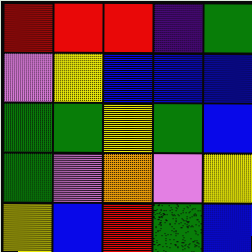[["red", "red", "red", "indigo", "green"], ["violet", "yellow", "blue", "blue", "blue"], ["green", "green", "yellow", "green", "blue"], ["green", "violet", "orange", "violet", "yellow"], ["yellow", "blue", "red", "green", "blue"]]